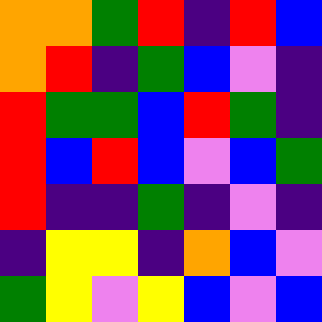[["orange", "orange", "green", "red", "indigo", "red", "blue"], ["orange", "red", "indigo", "green", "blue", "violet", "indigo"], ["red", "green", "green", "blue", "red", "green", "indigo"], ["red", "blue", "red", "blue", "violet", "blue", "green"], ["red", "indigo", "indigo", "green", "indigo", "violet", "indigo"], ["indigo", "yellow", "yellow", "indigo", "orange", "blue", "violet"], ["green", "yellow", "violet", "yellow", "blue", "violet", "blue"]]